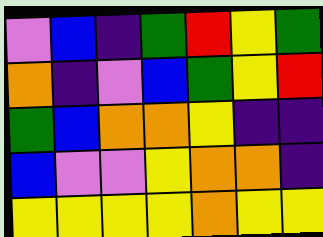[["violet", "blue", "indigo", "green", "red", "yellow", "green"], ["orange", "indigo", "violet", "blue", "green", "yellow", "red"], ["green", "blue", "orange", "orange", "yellow", "indigo", "indigo"], ["blue", "violet", "violet", "yellow", "orange", "orange", "indigo"], ["yellow", "yellow", "yellow", "yellow", "orange", "yellow", "yellow"]]